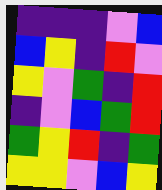[["indigo", "indigo", "indigo", "violet", "blue"], ["blue", "yellow", "indigo", "red", "violet"], ["yellow", "violet", "green", "indigo", "red"], ["indigo", "violet", "blue", "green", "red"], ["green", "yellow", "red", "indigo", "green"], ["yellow", "yellow", "violet", "blue", "yellow"]]